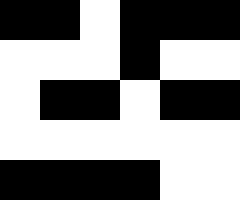[["black", "black", "white", "black", "black", "black"], ["white", "white", "white", "black", "white", "white"], ["white", "black", "black", "white", "black", "black"], ["white", "white", "white", "white", "white", "white"], ["black", "black", "black", "black", "white", "white"]]